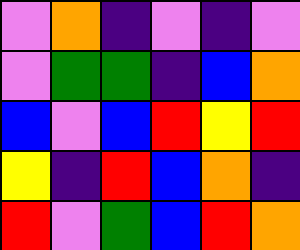[["violet", "orange", "indigo", "violet", "indigo", "violet"], ["violet", "green", "green", "indigo", "blue", "orange"], ["blue", "violet", "blue", "red", "yellow", "red"], ["yellow", "indigo", "red", "blue", "orange", "indigo"], ["red", "violet", "green", "blue", "red", "orange"]]